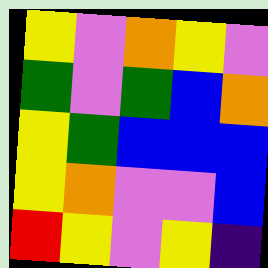[["yellow", "violet", "orange", "yellow", "violet"], ["green", "violet", "green", "blue", "orange"], ["yellow", "green", "blue", "blue", "blue"], ["yellow", "orange", "violet", "violet", "blue"], ["red", "yellow", "violet", "yellow", "indigo"]]